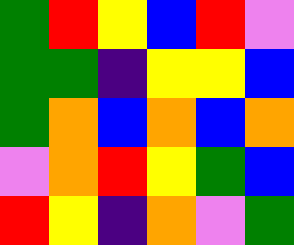[["green", "red", "yellow", "blue", "red", "violet"], ["green", "green", "indigo", "yellow", "yellow", "blue"], ["green", "orange", "blue", "orange", "blue", "orange"], ["violet", "orange", "red", "yellow", "green", "blue"], ["red", "yellow", "indigo", "orange", "violet", "green"]]